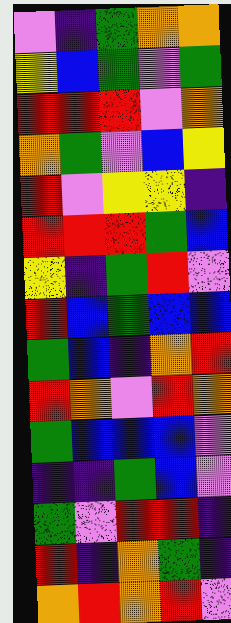[["violet", "indigo", "green", "orange", "orange"], ["yellow", "blue", "green", "violet", "green"], ["red", "red", "red", "violet", "orange"], ["orange", "green", "violet", "blue", "yellow"], ["red", "violet", "yellow", "yellow", "indigo"], ["red", "red", "red", "green", "blue"], ["yellow", "indigo", "green", "red", "violet"], ["red", "blue", "green", "blue", "blue"], ["green", "blue", "indigo", "orange", "red"], ["red", "orange", "violet", "red", "orange"], ["green", "blue", "blue", "blue", "violet"], ["indigo", "indigo", "green", "blue", "violet"], ["green", "violet", "red", "red", "indigo"], ["red", "indigo", "orange", "green", "indigo"], ["orange", "red", "orange", "red", "violet"]]